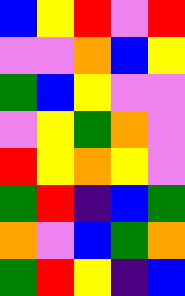[["blue", "yellow", "red", "violet", "red"], ["violet", "violet", "orange", "blue", "yellow"], ["green", "blue", "yellow", "violet", "violet"], ["violet", "yellow", "green", "orange", "violet"], ["red", "yellow", "orange", "yellow", "violet"], ["green", "red", "indigo", "blue", "green"], ["orange", "violet", "blue", "green", "orange"], ["green", "red", "yellow", "indigo", "blue"]]